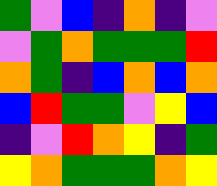[["green", "violet", "blue", "indigo", "orange", "indigo", "violet"], ["violet", "green", "orange", "green", "green", "green", "red"], ["orange", "green", "indigo", "blue", "orange", "blue", "orange"], ["blue", "red", "green", "green", "violet", "yellow", "blue"], ["indigo", "violet", "red", "orange", "yellow", "indigo", "green"], ["yellow", "orange", "green", "green", "green", "orange", "yellow"]]